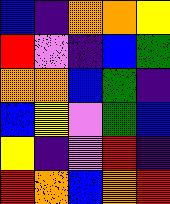[["blue", "indigo", "orange", "orange", "yellow"], ["red", "violet", "indigo", "blue", "green"], ["orange", "orange", "blue", "green", "indigo"], ["blue", "yellow", "violet", "green", "blue"], ["yellow", "indigo", "violet", "red", "indigo"], ["red", "orange", "blue", "orange", "red"]]